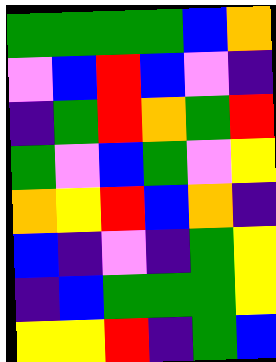[["green", "green", "green", "green", "blue", "orange"], ["violet", "blue", "red", "blue", "violet", "indigo"], ["indigo", "green", "red", "orange", "green", "red"], ["green", "violet", "blue", "green", "violet", "yellow"], ["orange", "yellow", "red", "blue", "orange", "indigo"], ["blue", "indigo", "violet", "indigo", "green", "yellow"], ["indigo", "blue", "green", "green", "green", "yellow"], ["yellow", "yellow", "red", "indigo", "green", "blue"]]